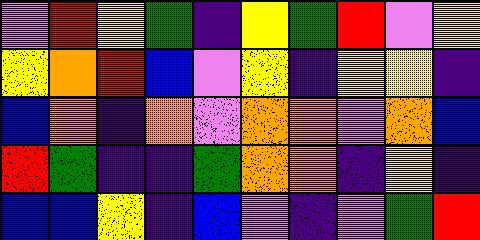[["violet", "red", "yellow", "green", "indigo", "yellow", "green", "red", "violet", "yellow"], ["yellow", "orange", "red", "blue", "violet", "yellow", "indigo", "yellow", "yellow", "indigo"], ["blue", "orange", "indigo", "orange", "violet", "orange", "orange", "violet", "orange", "blue"], ["red", "green", "indigo", "indigo", "green", "orange", "orange", "indigo", "yellow", "indigo"], ["blue", "blue", "yellow", "indigo", "blue", "violet", "indigo", "violet", "green", "red"]]